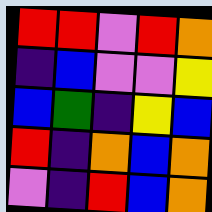[["red", "red", "violet", "red", "orange"], ["indigo", "blue", "violet", "violet", "yellow"], ["blue", "green", "indigo", "yellow", "blue"], ["red", "indigo", "orange", "blue", "orange"], ["violet", "indigo", "red", "blue", "orange"]]